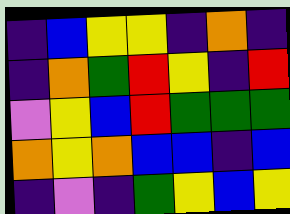[["indigo", "blue", "yellow", "yellow", "indigo", "orange", "indigo"], ["indigo", "orange", "green", "red", "yellow", "indigo", "red"], ["violet", "yellow", "blue", "red", "green", "green", "green"], ["orange", "yellow", "orange", "blue", "blue", "indigo", "blue"], ["indigo", "violet", "indigo", "green", "yellow", "blue", "yellow"]]